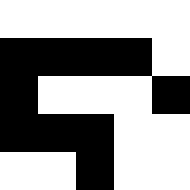[["white", "white", "white", "white", "white"], ["black", "black", "black", "black", "white"], ["black", "white", "white", "white", "black"], ["black", "black", "black", "white", "white"], ["white", "white", "black", "white", "white"]]